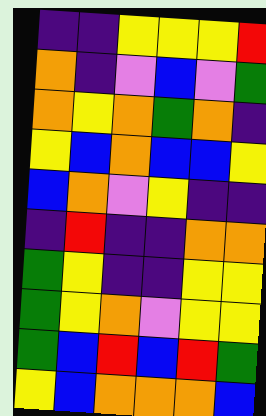[["indigo", "indigo", "yellow", "yellow", "yellow", "red"], ["orange", "indigo", "violet", "blue", "violet", "green"], ["orange", "yellow", "orange", "green", "orange", "indigo"], ["yellow", "blue", "orange", "blue", "blue", "yellow"], ["blue", "orange", "violet", "yellow", "indigo", "indigo"], ["indigo", "red", "indigo", "indigo", "orange", "orange"], ["green", "yellow", "indigo", "indigo", "yellow", "yellow"], ["green", "yellow", "orange", "violet", "yellow", "yellow"], ["green", "blue", "red", "blue", "red", "green"], ["yellow", "blue", "orange", "orange", "orange", "blue"]]